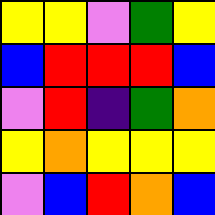[["yellow", "yellow", "violet", "green", "yellow"], ["blue", "red", "red", "red", "blue"], ["violet", "red", "indigo", "green", "orange"], ["yellow", "orange", "yellow", "yellow", "yellow"], ["violet", "blue", "red", "orange", "blue"]]